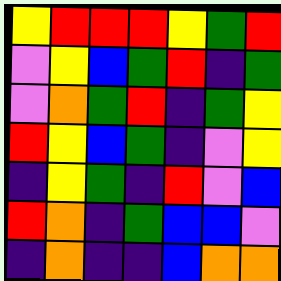[["yellow", "red", "red", "red", "yellow", "green", "red"], ["violet", "yellow", "blue", "green", "red", "indigo", "green"], ["violet", "orange", "green", "red", "indigo", "green", "yellow"], ["red", "yellow", "blue", "green", "indigo", "violet", "yellow"], ["indigo", "yellow", "green", "indigo", "red", "violet", "blue"], ["red", "orange", "indigo", "green", "blue", "blue", "violet"], ["indigo", "orange", "indigo", "indigo", "blue", "orange", "orange"]]